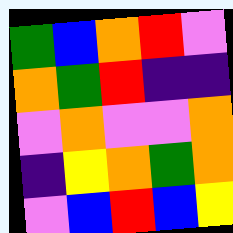[["green", "blue", "orange", "red", "violet"], ["orange", "green", "red", "indigo", "indigo"], ["violet", "orange", "violet", "violet", "orange"], ["indigo", "yellow", "orange", "green", "orange"], ["violet", "blue", "red", "blue", "yellow"]]